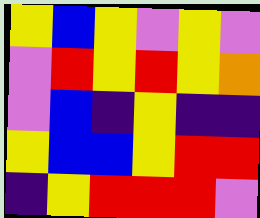[["yellow", "blue", "yellow", "violet", "yellow", "violet"], ["violet", "red", "yellow", "red", "yellow", "orange"], ["violet", "blue", "indigo", "yellow", "indigo", "indigo"], ["yellow", "blue", "blue", "yellow", "red", "red"], ["indigo", "yellow", "red", "red", "red", "violet"]]